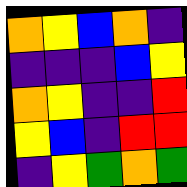[["orange", "yellow", "blue", "orange", "indigo"], ["indigo", "indigo", "indigo", "blue", "yellow"], ["orange", "yellow", "indigo", "indigo", "red"], ["yellow", "blue", "indigo", "red", "red"], ["indigo", "yellow", "green", "orange", "green"]]